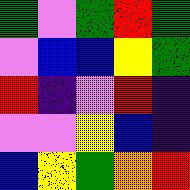[["green", "violet", "green", "red", "green"], ["violet", "blue", "blue", "yellow", "green"], ["red", "indigo", "violet", "red", "indigo"], ["violet", "violet", "yellow", "blue", "indigo"], ["blue", "yellow", "green", "orange", "red"]]